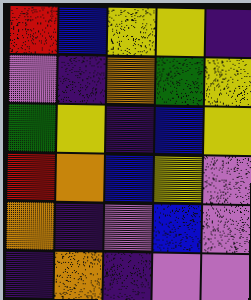[["red", "blue", "yellow", "yellow", "indigo"], ["violet", "indigo", "orange", "green", "yellow"], ["green", "yellow", "indigo", "blue", "yellow"], ["red", "orange", "blue", "yellow", "violet"], ["orange", "indigo", "violet", "blue", "violet"], ["indigo", "orange", "indigo", "violet", "violet"]]